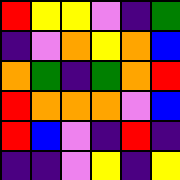[["red", "yellow", "yellow", "violet", "indigo", "green"], ["indigo", "violet", "orange", "yellow", "orange", "blue"], ["orange", "green", "indigo", "green", "orange", "red"], ["red", "orange", "orange", "orange", "violet", "blue"], ["red", "blue", "violet", "indigo", "red", "indigo"], ["indigo", "indigo", "violet", "yellow", "indigo", "yellow"]]